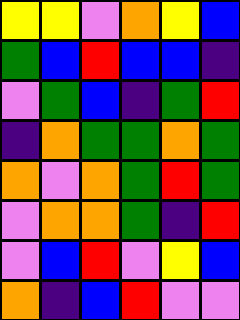[["yellow", "yellow", "violet", "orange", "yellow", "blue"], ["green", "blue", "red", "blue", "blue", "indigo"], ["violet", "green", "blue", "indigo", "green", "red"], ["indigo", "orange", "green", "green", "orange", "green"], ["orange", "violet", "orange", "green", "red", "green"], ["violet", "orange", "orange", "green", "indigo", "red"], ["violet", "blue", "red", "violet", "yellow", "blue"], ["orange", "indigo", "blue", "red", "violet", "violet"]]